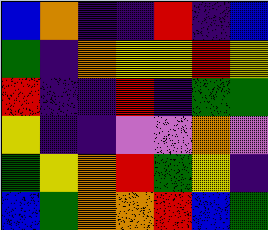[["blue", "orange", "indigo", "indigo", "red", "indigo", "blue"], ["green", "indigo", "orange", "yellow", "yellow", "red", "yellow"], ["red", "indigo", "indigo", "red", "indigo", "green", "green"], ["yellow", "indigo", "indigo", "violet", "violet", "orange", "violet"], ["green", "yellow", "orange", "red", "green", "yellow", "indigo"], ["blue", "green", "orange", "orange", "red", "blue", "green"]]